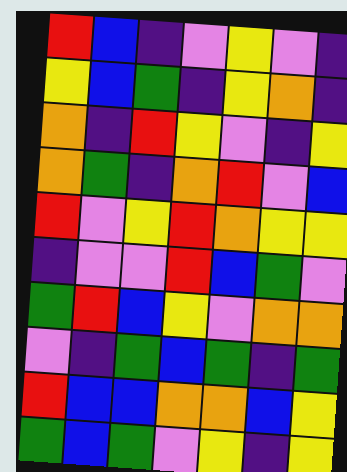[["red", "blue", "indigo", "violet", "yellow", "violet", "indigo"], ["yellow", "blue", "green", "indigo", "yellow", "orange", "indigo"], ["orange", "indigo", "red", "yellow", "violet", "indigo", "yellow"], ["orange", "green", "indigo", "orange", "red", "violet", "blue"], ["red", "violet", "yellow", "red", "orange", "yellow", "yellow"], ["indigo", "violet", "violet", "red", "blue", "green", "violet"], ["green", "red", "blue", "yellow", "violet", "orange", "orange"], ["violet", "indigo", "green", "blue", "green", "indigo", "green"], ["red", "blue", "blue", "orange", "orange", "blue", "yellow"], ["green", "blue", "green", "violet", "yellow", "indigo", "yellow"]]